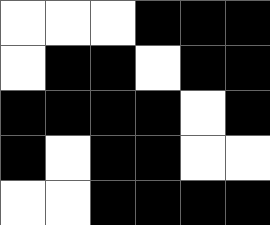[["white", "white", "white", "black", "black", "black"], ["white", "black", "black", "white", "black", "black"], ["black", "black", "black", "black", "white", "black"], ["black", "white", "black", "black", "white", "white"], ["white", "white", "black", "black", "black", "black"]]